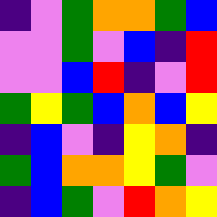[["indigo", "violet", "green", "orange", "orange", "green", "blue"], ["violet", "violet", "green", "violet", "blue", "indigo", "red"], ["violet", "violet", "blue", "red", "indigo", "violet", "red"], ["green", "yellow", "green", "blue", "orange", "blue", "yellow"], ["indigo", "blue", "violet", "indigo", "yellow", "orange", "indigo"], ["green", "blue", "orange", "orange", "yellow", "green", "violet"], ["indigo", "blue", "green", "violet", "red", "orange", "yellow"]]